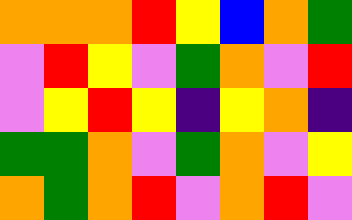[["orange", "orange", "orange", "red", "yellow", "blue", "orange", "green"], ["violet", "red", "yellow", "violet", "green", "orange", "violet", "red"], ["violet", "yellow", "red", "yellow", "indigo", "yellow", "orange", "indigo"], ["green", "green", "orange", "violet", "green", "orange", "violet", "yellow"], ["orange", "green", "orange", "red", "violet", "orange", "red", "violet"]]